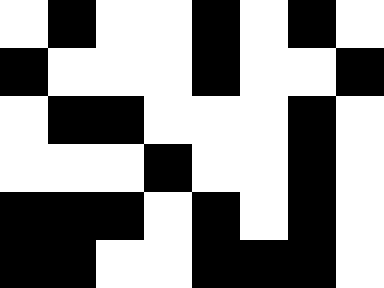[["white", "black", "white", "white", "black", "white", "black", "white"], ["black", "white", "white", "white", "black", "white", "white", "black"], ["white", "black", "black", "white", "white", "white", "black", "white"], ["white", "white", "white", "black", "white", "white", "black", "white"], ["black", "black", "black", "white", "black", "white", "black", "white"], ["black", "black", "white", "white", "black", "black", "black", "white"]]